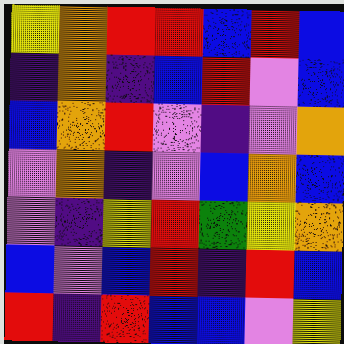[["yellow", "orange", "red", "red", "blue", "red", "blue"], ["indigo", "orange", "indigo", "blue", "red", "violet", "blue"], ["blue", "orange", "red", "violet", "indigo", "violet", "orange"], ["violet", "orange", "indigo", "violet", "blue", "orange", "blue"], ["violet", "indigo", "yellow", "red", "green", "yellow", "orange"], ["blue", "violet", "blue", "red", "indigo", "red", "blue"], ["red", "indigo", "red", "blue", "blue", "violet", "yellow"]]